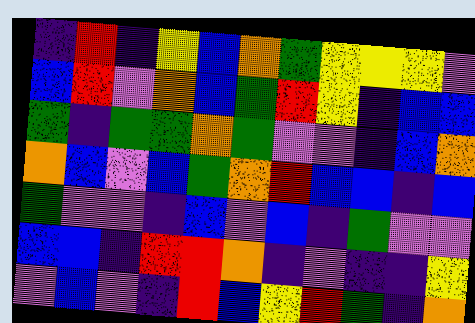[["indigo", "red", "indigo", "yellow", "blue", "orange", "green", "yellow", "yellow", "yellow", "violet"], ["blue", "red", "violet", "orange", "blue", "green", "red", "yellow", "indigo", "blue", "blue"], ["green", "indigo", "green", "green", "orange", "green", "violet", "violet", "indigo", "blue", "orange"], ["orange", "blue", "violet", "blue", "green", "orange", "red", "blue", "blue", "indigo", "blue"], ["green", "violet", "violet", "indigo", "blue", "violet", "blue", "indigo", "green", "violet", "violet"], ["blue", "blue", "indigo", "red", "red", "orange", "indigo", "violet", "indigo", "indigo", "yellow"], ["violet", "blue", "violet", "indigo", "red", "blue", "yellow", "red", "green", "indigo", "orange"]]